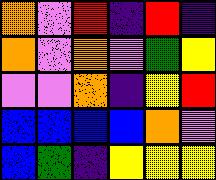[["orange", "violet", "red", "indigo", "red", "indigo"], ["orange", "violet", "orange", "violet", "green", "yellow"], ["violet", "violet", "orange", "indigo", "yellow", "red"], ["blue", "blue", "blue", "blue", "orange", "violet"], ["blue", "green", "indigo", "yellow", "yellow", "yellow"]]